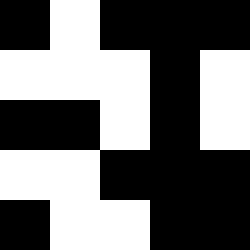[["black", "white", "black", "black", "black"], ["white", "white", "white", "black", "white"], ["black", "black", "white", "black", "white"], ["white", "white", "black", "black", "black"], ["black", "white", "white", "black", "black"]]